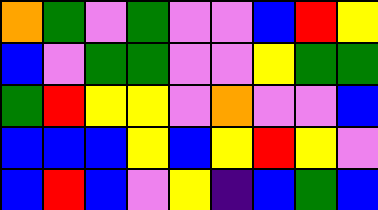[["orange", "green", "violet", "green", "violet", "violet", "blue", "red", "yellow"], ["blue", "violet", "green", "green", "violet", "violet", "yellow", "green", "green"], ["green", "red", "yellow", "yellow", "violet", "orange", "violet", "violet", "blue"], ["blue", "blue", "blue", "yellow", "blue", "yellow", "red", "yellow", "violet"], ["blue", "red", "blue", "violet", "yellow", "indigo", "blue", "green", "blue"]]